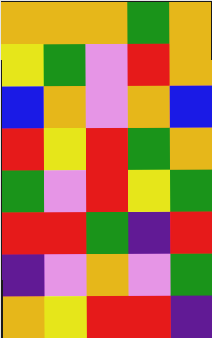[["orange", "orange", "orange", "green", "orange"], ["yellow", "green", "violet", "red", "orange"], ["blue", "orange", "violet", "orange", "blue"], ["red", "yellow", "red", "green", "orange"], ["green", "violet", "red", "yellow", "green"], ["red", "red", "green", "indigo", "red"], ["indigo", "violet", "orange", "violet", "green"], ["orange", "yellow", "red", "red", "indigo"]]